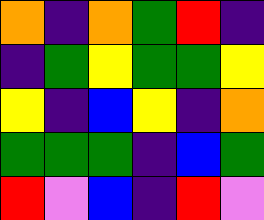[["orange", "indigo", "orange", "green", "red", "indigo"], ["indigo", "green", "yellow", "green", "green", "yellow"], ["yellow", "indigo", "blue", "yellow", "indigo", "orange"], ["green", "green", "green", "indigo", "blue", "green"], ["red", "violet", "blue", "indigo", "red", "violet"]]